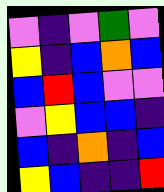[["violet", "indigo", "violet", "green", "violet"], ["yellow", "indigo", "blue", "orange", "blue"], ["blue", "red", "blue", "violet", "violet"], ["violet", "yellow", "blue", "blue", "indigo"], ["blue", "indigo", "orange", "indigo", "blue"], ["yellow", "blue", "indigo", "indigo", "red"]]